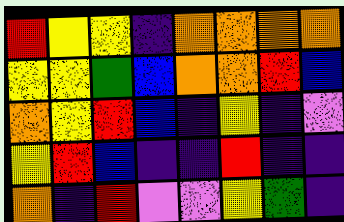[["red", "yellow", "yellow", "indigo", "orange", "orange", "orange", "orange"], ["yellow", "yellow", "green", "blue", "orange", "orange", "red", "blue"], ["orange", "yellow", "red", "blue", "indigo", "yellow", "indigo", "violet"], ["yellow", "red", "blue", "indigo", "indigo", "red", "indigo", "indigo"], ["orange", "indigo", "red", "violet", "violet", "yellow", "green", "indigo"]]